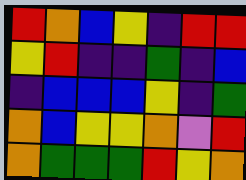[["red", "orange", "blue", "yellow", "indigo", "red", "red"], ["yellow", "red", "indigo", "indigo", "green", "indigo", "blue"], ["indigo", "blue", "blue", "blue", "yellow", "indigo", "green"], ["orange", "blue", "yellow", "yellow", "orange", "violet", "red"], ["orange", "green", "green", "green", "red", "yellow", "orange"]]